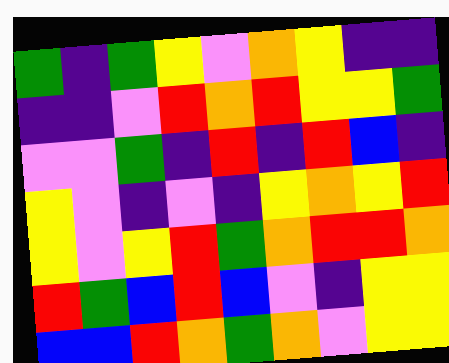[["green", "indigo", "green", "yellow", "violet", "orange", "yellow", "indigo", "indigo"], ["indigo", "indigo", "violet", "red", "orange", "red", "yellow", "yellow", "green"], ["violet", "violet", "green", "indigo", "red", "indigo", "red", "blue", "indigo"], ["yellow", "violet", "indigo", "violet", "indigo", "yellow", "orange", "yellow", "red"], ["yellow", "violet", "yellow", "red", "green", "orange", "red", "red", "orange"], ["red", "green", "blue", "red", "blue", "violet", "indigo", "yellow", "yellow"], ["blue", "blue", "red", "orange", "green", "orange", "violet", "yellow", "yellow"]]